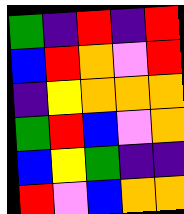[["green", "indigo", "red", "indigo", "red"], ["blue", "red", "orange", "violet", "red"], ["indigo", "yellow", "orange", "orange", "orange"], ["green", "red", "blue", "violet", "orange"], ["blue", "yellow", "green", "indigo", "indigo"], ["red", "violet", "blue", "orange", "orange"]]